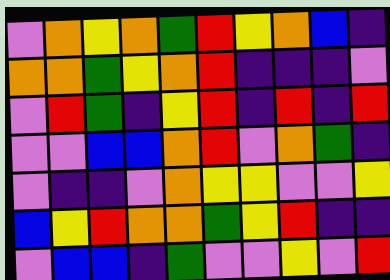[["violet", "orange", "yellow", "orange", "green", "red", "yellow", "orange", "blue", "indigo"], ["orange", "orange", "green", "yellow", "orange", "red", "indigo", "indigo", "indigo", "violet"], ["violet", "red", "green", "indigo", "yellow", "red", "indigo", "red", "indigo", "red"], ["violet", "violet", "blue", "blue", "orange", "red", "violet", "orange", "green", "indigo"], ["violet", "indigo", "indigo", "violet", "orange", "yellow", "yellow", "violet", "violet", "yellow"], ["blue", "yellow", "red", "orange", "orange", "green", "yellow", "red", "indigo", "indigo"], ["violet", "blue", "blue", "indigo", "green", "violet", "violet", "yellow", "violet", "red"]]